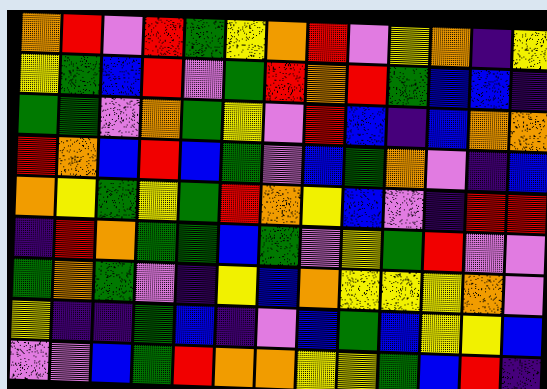[["orange", "red", "violet", "red", "green", "yellow", "orange", "red", "violet", "yellow", "orange", "indigo", "yellow"], ["yellow", "green", "blue", "red", "violet", "green", "red", "orange", "red", "green", "blue", "blue", "indigo"], ["green", "green", "violet", "orange", "green", "yellow", "violet", "red", "blue", "indigo", "blue", "orange", "orange"], ["red", "orange", "blue", "red", "blue", "green", "violet", "blue", "green", "orange", "violet", "indigo", "blue"], ["orange", "yellow", "green", "yellow", "green", "red", "orange", "yellow", "blue", "violet", "indigo", "red", "red"], ["indigo", "red", "orange", "green", "green", "blue", "green", "violet", "yellow", "green", "red", "violet", "violet"], ["green", "orange", "green", "violet", "indigo", "yellow", "blue", "orange", "yellow", "yellow", "yellow", "orange", "violet"], ["yellow", "indigo", "indigo", "green", "blue", "indigo", "violet", "blue", "green", "blue", "yellow", "yellow", "blue"], ["violet", "violet", "blue", "green", "red", "orange", "orange", "yellow", "yellow", "green", "blue", "red", "indigo"]]